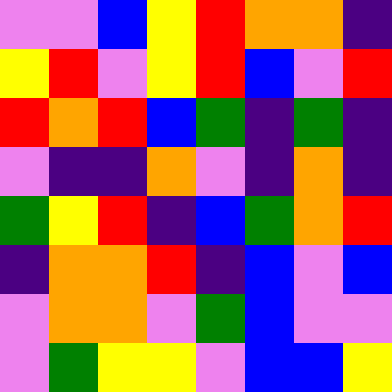[["violet", "violet", "blue", "yellow", "red", "orange", "orange", "indigo"], ["yellow", "red", "violet", "yellow", "red", "blue", "violet", "red"], ["red", "orange", "red", "blue", "green", "indigo", "green", "indigo"], ["violet", "indigo", "indigo", "orange", "violet", "indigo", "orange", "indigo"], ["green", "yellow", "red", "indigo", "blue", "green", "orange", "red"], ["indigo", "orange", "orange", "red", "indigo", "blue", "violet", "blue"], ["violet", "orange", "orange", "violet", "green", "blue", "violet", "violet"], ["violet", "green", "yellow", "yellow", "violet", "blue", "blue", "yellow"]]